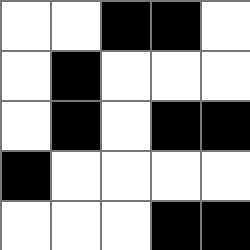[["white", "white", "black", "black", "white"], ["white", "black", "white", "white", "white"], ["white", "black", "white", "black", "black"], ["black", "white", "white", "white", "white"], ["white", "white", "white", "black", "black"]]